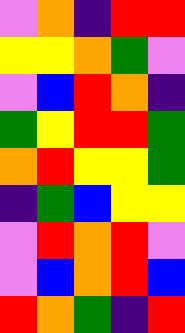[["violet", "orange", "indigo", "red", "red"], ["yellow", "yellow", "orange", "green", "violet"], ["violet", "blue", "red", "orange", "indigo"], ["green", "yellow", "red", "red", "green"], ["orange", "red", "yellow", "yellow", "green"], ["indigo", "green", "blue", "yellow", "yellow"], ["violet", "red", "orange", "red", "violet"], ["violet", "blue", "orange", "red", "blue"], ["red", "orange", "green", "indigo", "red"]]